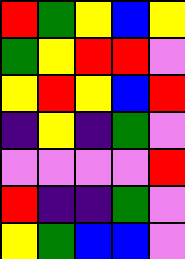[["red", "green", "yellow", "blue", "yellow"], ["green", "yellow", "red", "red", "violet"], ["yellow", "red", "yellow", "blue", "red"], ["indigo", "yellow", "indigo", "green", "violet"], ["violet", "violet", "violet", "violet", "red"], ["red", "indigo", "indigo", "green", "violet"], ["yellow", "green", "blue", "blue", "violet"]]